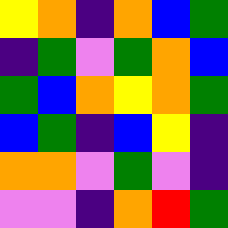[["yellow", "orange", "indigo", "orange", "blue", "green"], ["indigo", "green", "violet", "green", "orange", "blue"], ["green", "blue", "orange", "yellow", "orange", "green"], ["blue", "green", "indigo", "blue", "yellow", "indigo"], ["orange", "orange", "violet", "green", "violet", "indigo"], ["violet", "violet", "indigo", "orange", "red", "green"]]